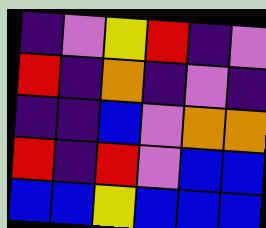[["indigo", "violet", "yellow", "red", "indigo", "violet"], ["red", "indigo", "orange", "indigo", "violet", "indigo"], ["indigo", "indigo", "blue", "violet", "orange", "orange"], ["red", "indigo", "red", "violet", "blue", "blue"], ["blue", "blue", "yellow", "blue", "blue", "blue"]]